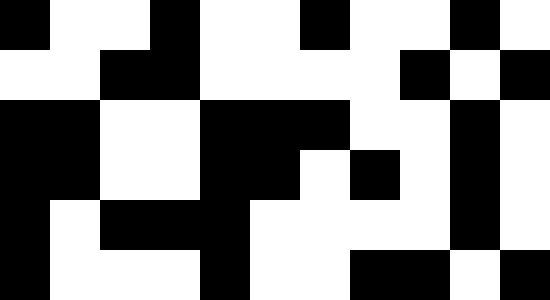[["black", "white", "white", "black", "white", "white", "black", "white", "white", "black", "white"], ["white", "white", "black", "black", "white", "white", "white", "white", "black", "white", "black"], ["black", "black", "white", "white", "black", "black", "black", "white", "white", "black", "white"], ["black", "black", "white", "white", "black", "black", "white", "black", "white", "black", "white"], ["black", "white", "black", "black", "black", "white", "white", "white", "white", "black", "white"], ["black", "white", "white", "white", "black", "white", "white", "black", "black", "white", "black"]]